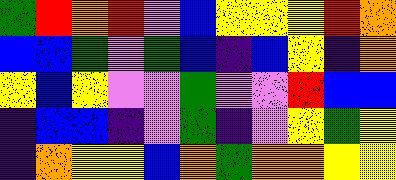[["green", "red", "orange", "red", "violet", "blue", "yellow", "yellow", "yellow", "red", "orange"], ["blue", "blue", "green", "violet", "green", "blue", "indigo", "blue", "yellow", "indigo", "orange"], ["yellow", "blue", "yellow", "violet", "violet", "green", "violet", "violet", "red", "blue", "blue"], ["indigo", "blue", "blue", "indigo", "violet", "green", "indigo", "violet", "yellow", "green", "yellow"], ["indigo", "orange", "yellow", "yellow", "blue", "orange", "green", "orange", "orange", "yellow", "yellow"]]